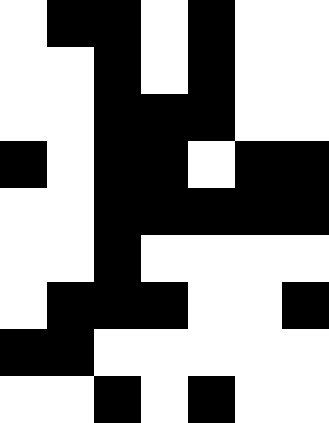[["white", "black", "black", "white", "black", "white", "white"], ["white", "white", "black", "white", "black", "white", "white"], ["white", "white", "black", "black", "black", "white", "white"], ["black", "white", "black", "black", "white", "black", "black"], ["white", "white", "black", "black", "black", "black", "black"], ["white", "white", "black", "white", "white", "white", "white"], ["white", "black", "black", "black", "white", "white", "black"], ["black", "black", "white", "white", "white", "white", "white"], ["white", "white", "black", "white", "black", "white", "white"]]